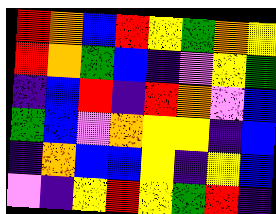[["red", "orange", "blue", "red", "yellow", "green", "orange", "yellow"], ["red", "orange", "green", "blue", "indigo", "violet", "yellow", "green"], ["indigo", "blue", "red", "indigo", "red", "orange", "violet", "blue"], ["green", "blue", "violet", "orange", "yellow", "yellow", "indigo", "blue"], ["indigo", "orange", "blue", "blue", "yellow", "indigo", "yellow", "blue"], ["violet", "indigo", "yellow", "red", "yellow", "green", "red", "indigo"]]